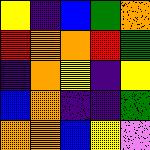[["yellow", "indigo", "blue", "green", "orange"], ["red", "orange", "orange", "red", "green"], ["indigo", "orange", "yellow", "indigo", "yellow"], ["blue", "orange", "indigo", "indigo", "green"], ["orange", "orange", "blue", "yellow", "violet"]]